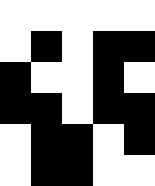[["white", "white", "white", "white", "white"], ["white", "black", "white", "black", "black"], ["black", "white", "white", "black", "white"], ["black", "black", "white", "black", "black"], ["white", "black", "black", "white", "black"], ["white", "black", "black", "white", "white"]]